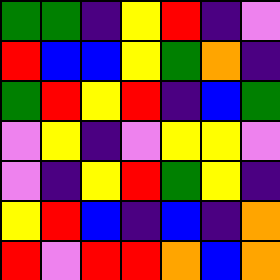[["green", "green", "indigo", "yellow", "red", "indigo", "violet"], ["red", "blue", "blue", "yellow", "green", "orange", "indigo"], ["green", "red", "yellow", "red", "indigo", "blue", "green"], ["violet", "yellow", "indigo", "violet", "yellow", "yellow", "violet"], ["violet", "indigo", "yellow", "red", "green", "yellow", "indigo"], ["yellow", "red", "blue", "indigo", "blue", "indigo", "orange"], ["red", "violet", "red", "red", "orange", "blue", "orange"]]